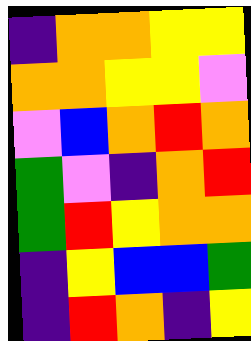[["indigo", "orange", "orange", "yellow", "yellow"], ["orange", "orange", "yellow", "yellow", "violet"], ["violet", "blue", "orange", "red", "orange"], ["green", "violet", "indigo", "orange", "red"], ["green", "red", "yellow", "orange", "orange"], ["indigo", "yellow", "blue", "blue", "green"], ["indigo", "red", "orange", "indigo", "yellow"]]